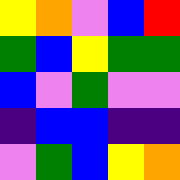[["yellow", "orange", "violet", "blue", "red"], ["green", "blue", "yellow", "green", "green"], ["blue", "violet", "green", "violet", "violet"], ["indigo", "blue", "blue", "indigo", "indigo"], ["violet", "green", "blue", "yellow", "orange"]]